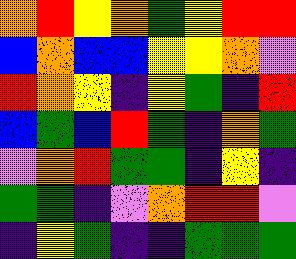[["orange", "red", "yellow", "orange", "green", "yellow", "red", "red"], ["blue", "orange", "blue", "blue", "yellow", "yellow", "orange", "violet"], ["red", "orange", "yellow", "indigo", "yellow", "green", "indigo", "red"], ["blue", "green", "blue", "red", "green", "indigo", "orange", "green"], ["violet", "orange", "red", "green", "green", "indigo", "yellow", "indigo"], ["green", "green", "indigo", "violet", "orange", "red", "red", "violet"], ["indigo", "yellow", "green", "indigo", "indigo", "green", "green", "green"]]